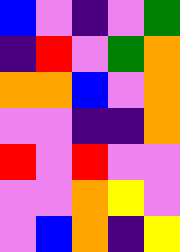[["blue", "violet", "indigo", "violet", "green"], ["indigo", "red", "violet", "green", "orange"], ["orange", "orange", "blue", "violet", "orange"], ["violet", "violet", "indigo", "indigo", "orange"], ["red", "violet", "red", "violet", "violet"], ["violet", "violet", "orange", "yellow", "violet"], ["violet", "blue", "orange", "indigo", "yellow"]]